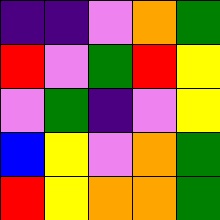[["indigo", "indigo", "violet", "orange", "green"], ["red", "violet", "green", "red", "yellow"], ["violet", "green", "indigo", "violet", "yellow"], ["blue", "yellow", "violet", "orange", "green"], ["red", "yellow", "orange", "orange", "green"]]